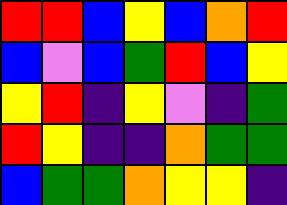[["red", "red", "blue", "yellow", "blue", "orange", "red"], ["blue", "violet", "blue", "green", "red", "blue", "yellow"], ["yellow", "red", "indigo", "yellow", "violet", "indigo", "green"], ["red", "yellow", "indigo", "indigo", "orange", "green", "green"], ["blue", "green", "green", "orange", "yellow", "yellow", "indigo"]]